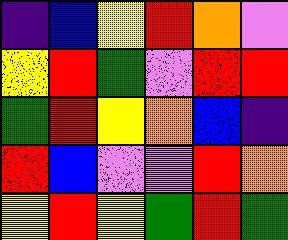[["indigo", "blue", "yellow", "red", "orange", "violet"], ["yellow", "red", "green", "violet", "red", "red"], ["green", "red", "yellow", "orange", "blue", "indigo"], ["red", "blue", "violet", "violet", "red", "orange"], ["yellow", "red", "yellow", "green", "red", "green"]]